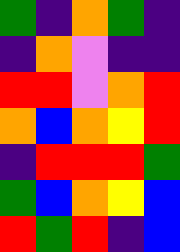[["green", "indigo", "orange", "green", "indigo"], ["indigo", "orange", "violet", "indigo", "indigo"], ["red", "red", "violet", "orange", "red"], ["orange", "blue", "orange", "yellow", "red"], ["indigo", "red", "red", "red", "green"], ["green", "blue", "orange", "yellow", "blue"], ["red", "green", "red", "indigo", "blue"]]